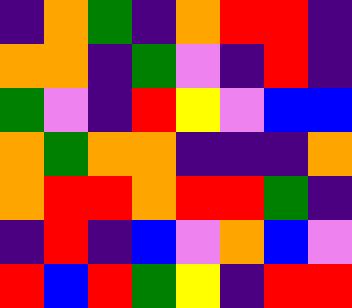[["indigo", "orange", "green", "indigo", "orange", "red", "red", "indigo"], ["orange", "orange", "indigo", "green", "violet", "indigo", "red", "indigo"], ["green", "violet", "indigo", "red", "yellow", "violet", "blue", "blue"], ["orange", "green", "orange", "orange", "indigo", "indigo", "indigo", "orange"], ["orange", "red", "red", "orange", "red", "red", "green", "indigo"], ["indigo", "red", "indigo", "blue", "violet", "orange", "blue", "violet"], ["red", "blue", "red", "green", "yellow", "indigo", "red", "red"]]